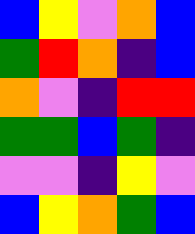[["blue", "yellow", "violet", "orange", "blue"], ["green", "red", "orange", "indigo", "blue"], ["orange", "violet", "indigo", "red", "red"], ["green", "green", "blue", "green", "indigo"], ["violet", "violet", "indigo", "yellow", "violet"], ["blue", "yellow", "orange", "green", "blue"]]